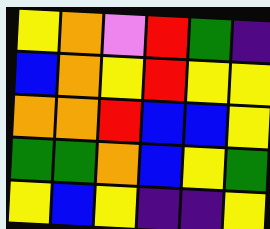[["yellow", "orange", "violet", "red", "green", "indigo"], ["blue", "orange", "yellow", "red", "yellow", "yellow"], ["orange", "orange", "red", "blue", "blue", "yellow"], ["green", "green", "orange", "blue", "yellow", "green"], ["yellow", "blue", "yellow", "indigo", "indigo", "yellow"]]